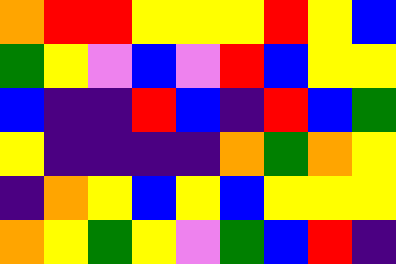[["orange", "red", "red", "yellow", "yellow", "yellow", "red", "yellow", "blue"], ["green", "yellow", "violet", "blue", "violet", "red", "blue", "yellow", "yellow"], ["blue", "indigo", "indigo", "red", "blue", "indigo", "red", "blue", "green"], ["yellow", "indigo", "indigo", "indigo", "indigo", "orange", "green", "orange", "yellow"], ["indigo", "orange", "yellow", "blue", "yellow", "blue", "yellow", "yellow", "yellow"], ["orange", "yellow", "green", "yellow", "violet", "green", "blue", "red", "indigo"]]